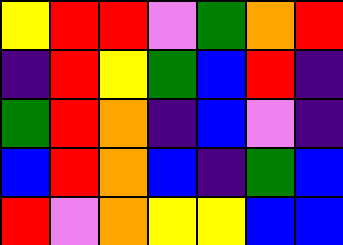[["yellow", "red", "red", "violet", "green", "orange", "red"], ["indigo", "red", "yellow", "green", "blue", "red", "indigo"], ["green", "red", "orange", "indigo", "blue", "violet", "indigo"], ["blue", "red", "orange", "blue", "indigo", "green", "blue"], ["red", "violet", "orange", "yellow", "yellow", "blue", "blue"]]